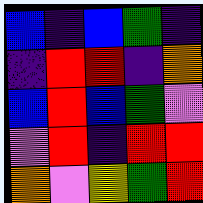[["blue", "indigo", "blue", "green", "indigo"], ["indigo", "red", "red", "indigo", "orange"], ["blue", "red", "blue", "green", "violet"], ["violet", "red", "indigo", "red", "red"], ["orange", "violet", "yellow", "green", "red"]]